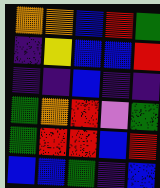[["orange", "orange", "blue", "red", "green"], ["indigo", "yellow", "blue", "blue", "red"], ["indigo", "indigo", "blue", "indigo", "indigo"], ["green", "orange", "red", "violet", "green"], ["green", "red", "red", "blue", "red"], ["blue", "blue", "green", "indigo", "blue"]]